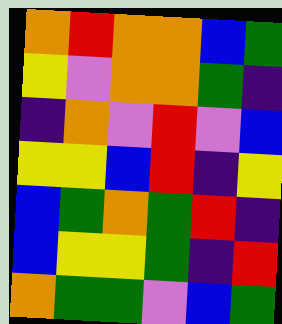[["orange", "red", "orange", "orange", "blue", "green"], ["yellow", "violet", "orange", "orange", "green", "indigo"], ["indigo", "orange", "violet", "red", "violet", "blue"], ["yellow", "yellow", "blue", "red", "indigo", "yellow"], ["blue", "green", "orange", "green", "red", "indigo"], ["blue", "yellow", "yellow", "green", "indigo", "red"], ["orange", "green", "green", "violet", "blue", "green"]]